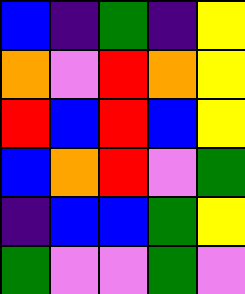[["blue", "indigo", "green", "indigo", "yellow"], ["orange", "violet", "red", "orange", "yellow"], ["red", "blue", "red", "blue", "yellow"], ["blue", "orange", "red", "violet", "green"], ["indigo", "blue", "blue", "green", "yellow"], ["green", "violet", "violet", "green", "violet"]]